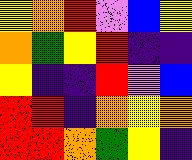[["yellow", "orange", "red", "violet", "blue", "yellow"], ["orange", "green", "yellow", "red", "indigo", "indigo"], ["yellow", "indigo", "indigo", "red", "violet", "blue"], ["red", "red", "indigo", "orange", "yellow", "orange"], ["red", "red", "orange", "green", "yellow", "indigo"]]